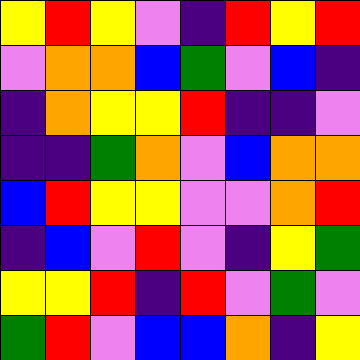[["yellow", "red", "yellow", "violet", "indigo", "red", "yellow", "red"], ["violet", "orange", "orange", "blue", "green", "violet", "blue", "indigo"], ["indigo", "orange", "yellow", "yellow", "red", "indigo", "indigo", "violet"], ["indigo", "indigo", "green", "orange", "violet", "blue", "orange", "orange"], ["blue", "red", "yellow", "yellow", "violet", "violet", "orange", "red"], ["indigo", "blue", "violet", "red", "violet", "indigo", "yellow", "green"], ["yellow", "yellow", "red", "indigo", "red", "violet", "green", "violet"], ["green", "red", "violet", "blue", "blue", "orange", "indigo", "yellow"]]